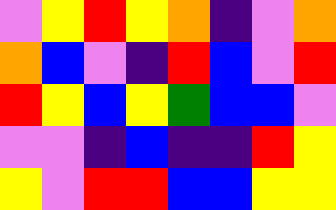[["violet", "yellow", "red", "yellow", "orange", "indigo", "violet", "orange"], ["orange", "blue", "violet", "indigo", "red", "blue", "violet", "red"], ["red", "yellow", "blue", "yellow", "green", "blue", "blue", "violet"], ["violet", "violet", "indigo", "blue", "indigo", "indigo", "red", "yellow"], ["yellow", "violet", "red", "red", "blue", "blue", "yellow", "yellow"]]